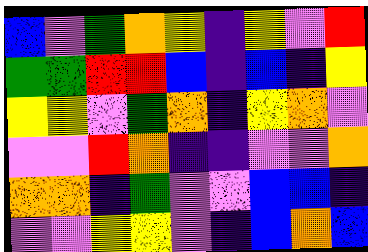[["blue", "violet", "green", "orange", "yellow", "indigo", "yellow", "violet", "red"], ["green", "green", "red", "red", "blue", "indigo", "blue", "indigo", "yellow"], ["yellow", "yellow", "violet", "green", "orange", "indigo", "yellow", "orange", "violet"], ["violet", "violet", "red", "orange", "indigo", "indigo", "violet", "violet", "orange"], ["orange", "orange", "indigo", "green", "violet", "violet", "blue", "blue", "indigo"], ["violet", "violet", "yellow", "yellow", "violet", "indigo", "blue", "orange", "blue"]]